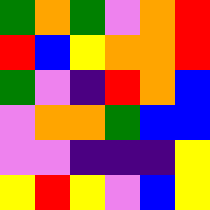[["green", "orange", "green", "violet", "orange", "red"], ["red", "blue", "yellow", "orange", "orange", "red"], ["green", "violet", "indigo", "red", "orange", "blue"], ["violet", "orange", "orange", "green", "blue", "blue"], ["violet", "violet", "indigo", "indigo", "indigo", "yellow"], ["yellow", "red", "yellow", "violet", "blue", "yellow"]]